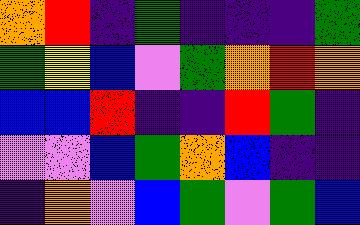[["orange", "red", "indigo", "green", "indigo", "indigo", "indigo", "green"], ["green", "yellow", "blue", "violet", "green", "orange", "red", "orange"], ["blue", "blue", "red", "indigo", "indigo", "red", "green", "indigo"], ["violet", "violet", "blue", "green", "orange", "blue", "indigo", "indigo"], ["indigo", "orange", "violet", "blue", "green", "violet", "green", "blue"]]